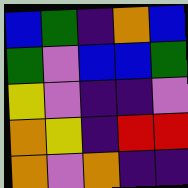[["blue", "green", "indigo", "orange", "blue"], ["green", "violet", "blue", "blue", "green"], ["yellow", "violet", "indigo", "indigo", "violet"], ["orange", "yellow", "indigo", "red", "red"], ["orange", "violet", "orange", "indigo", "indigo"]]